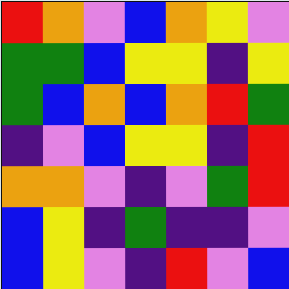[["red", "orange", "violet", "blue", "orange", "yellow", "violet"], ["green", "green", "blue", "yellow", "yellow", "indigo", "yellow"], ["green", "blue", "orange", "blue", "orange", "red", "green"], ["indigo", "violet", "blue", "yellow", "yellow", "indigo", "red"], ["orange", "orange", "violet", "indigo", "violet", "green", "red"], ["blue", "yellow", "indigo", "green", "indigo", "indigo", "violet"], ["blue", "yellow", "violet", "indigo", "red", "violet", "blue"]]